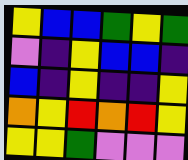[["yellow", "blue", "blue", "green", "yellow", "green"], ["violet", "indigo", "yellow", "blue", "blue", "indigo"], ["blue", "indigo", "yellow", "indigo", "indigo", "yellow"], ["orange", "yellow", "red", "orange", "red", "yellow"], ["yellow", "yellow", "green", "violet", "violet", "violet"]]